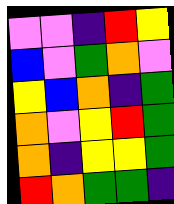[["violet", "violet", "indigo", "red", "yellow"], ["blue", "violet", "green", "orange", "violet"], ["yellow", "blue", "orange", "indigo", "green"], ["orange", "violet", "yellow", "red", "green"], ["orange", "indigo", "yellow", "yellow", "green"], ["red", "orange", "green", "green", "indigo"]]